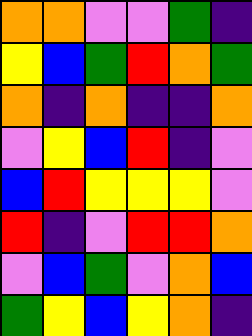[["orange", "orange", "violet", "violet", "green", "indigo"], ["yellow", "blue", "green", "red", "orange", "green"], ["orange", "indigo", "orange", "indigo", "indigo", "orange"], ["violet", "yellow", "blue", "red", "indigo", "violet"], ["blue", "red", "yellow", "yellow", "yellow", "violet"], ["red", "indigo", "violet", "red", "red", "orange"], ["violet", "blue", "green", "violet", "orange", "blue"], ["green", "yellow", "blue", "yellow", "orange", "indigo"]]